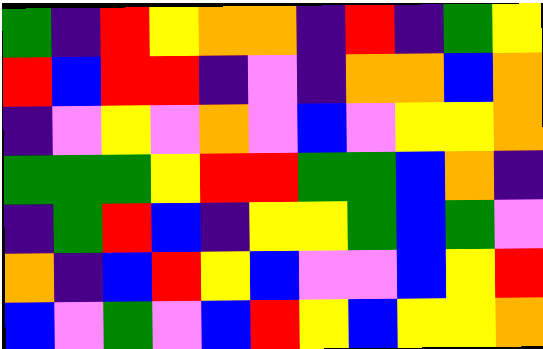[["green", "indigo", "red", "yellow", "orange", "orange", "indigo", "red", "indigo", "green", "yellow"], ["red", "blue", "red", "red", "indigo", "violet", "indigo", "orange", "orange", "blue", "orange"], ["indigo", "violet", "yellow", "violet", "orange", "violet", "blue", "violet", "yellow", "yellow", "orange"], ["green", "green", "green", "yellow", "red", "red", "green", "green", "blue", "orange", "indigo"], ["indigo", "green", "red", "blue", "indigo", "yellow", "yellow", "green", "blue", "green", "violet"], ["orange", "indigo", "blue", "red", "yellow", "blue", "violet", "violet", "blue", "yellow", "red"], ["blue", "violet", "green", "violet", "blue", "red", "yellow", "blue", "yellow", "yellow", "orange"]]